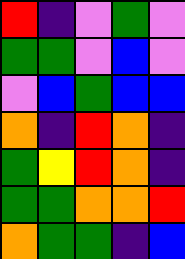[["red", "indigo", "violet", "green", "violet"], ["green", "green", "violet", "blue", "violet"], ["violet", "blue", "green", "blue", "blue"], ["orange", "indigo", "red", "orange", "indigo"], ["green", "yellow", "red", "orange", "indigo"], ["green", "green", "orange", "orange", "red"], ["orange", "green", "green", "indigo", "blue"]]